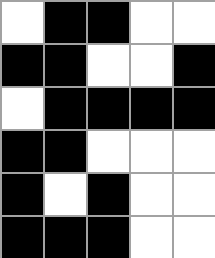[["white", "black", "black", "white", "white"], ["black", "black", "white", "white", "black"], ["white", "black", "black", "black", "black"], ["black", "black", "white", "white", "white"], ["black", "white", "black", "white", "white"], ["black", "black", "black", "white", "white"]]